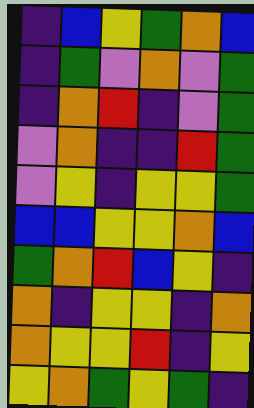[["indigo", "blue", "yellow", "green", "orange", "blue"], ["indigo", "green", "violet", "orange", "violet", "green"], ["indigo", "orange", "red", "indigo", "violet", "green"], ["violet", "orange", "indigo", "indigo", "red", "green"], ["violet", "yellow", "indigo", "yellow", "yellow", "green"], ["blue", "blue", "yellow", "yellow", "orange", "blue"], ["green", "orange", "red", "blue", "yellow", "indigo"], ["orange", "indigo", "yellow", "yellow", "indigo", "orange"], ["orange", "yellow", "yellow", "red", "indigo", "yellow"], ["yellow", "orange", "green", "yellow", "green", "indigo"]]